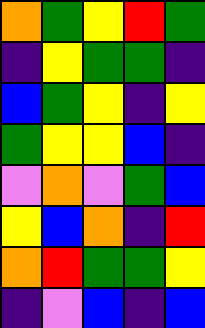[["orange", "green", "yellow", "red", "green"], ["indigo", "yellow", "green", "green", "indigo"], ["blue", "green", "yellow", "indigo", "yellow"], ["green", "yellow", "yellow", "blue", "indigo"], ["violet", "orange", "violet", "green", "blue"], ["yellow", "blue", "orange", "indigo", "red"], ["orange", "red", "green", "green", "yellow"], ["indigo", "violet", "blue", "indigo", "blue"]]